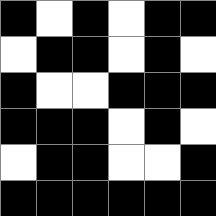[["black", "white", "black", "white", "black", "black"], ["white", "black", "black", "white", "black", "white"], ["black", "white", "white", "black", "black", "black"], ["black", "black", "black", "white", "black", "white"], ["white", "black", "black", "white", "white", "black"], ["black", "black", "black", "black", "black", "black"]]